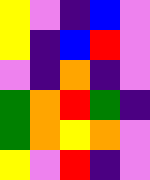[["yellow", "violet", "indigo", "blue", "violet"], ["yellow", "indigo", "blue", "red", "violet"], ["violet", "indigo", "orange", "indigo", "violet"], ["green", "orange", "red", "green", "indigo"], ["green", "orange", "yellow", "orange", "violet"], ["yellow", "violet", "red", "indigo", "violet"]]